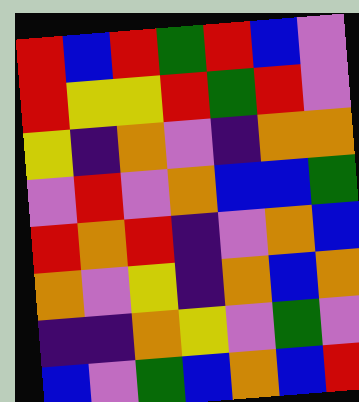[["red", "blue", "red", "green", "red", "blue", "violet"], ["red", "yellow", "yellow", "red", "green", "red", "violet"], ["yellow", "indigo", "orange", "violet", "indigo", "orange", "orange"], ["violet", "red", "violet", "orange", "blue", "blue", "green"], ["red", "orange", "red", "indigo", "violet", "orange", "blue"], ["orange", "violet", "yellow", "indigo", "orange", "blue", "orange"], ["indigo", "indigo", "orange", "yellow", "violet", "green", "violet"], ["blue", "violet", "green", "blue", "orange", "blue", "red"]]